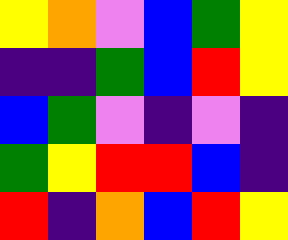[["yellow", "orange", "violet", "blue", "green", "yellow"], ["indigo", "indigo", "green", "blue", "red", "yellow"], ["blue", "green", "violet", "indigo", "violet", "indigo"], ["green", "yellow", "red", "red", "blue", "indigo"], ["red", "indigo", "orange", "blue", "red", "yellow"]]